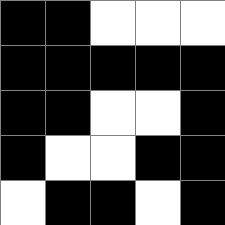[["black", "black", "white", "white", "white"], ["black", "black", "black", "black", "black"], ["black", "black", "white", "white", "black"], ["black", "white", "white", "black", "black"], ["white", "black", "black", "white", "black"]]